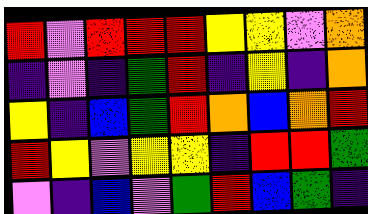[["red", "violet", "red", "red", "red", "yellow", "yellow", "violet", "orange"], ["indigo", "violet", "indigo", "green", "red", "indigo", "yellow", "indigo", "orange"], ["yellow", "indigo", "blue", "green", "red", "orange", "blue", "orange", "red"], ["red", "yellow", "violet", "yellow", "yellow", "indigo", "red", "red", "green"], ["violet", "indigo", "blue", "violet", "green", "red", "blue", "green", "indigo"]]